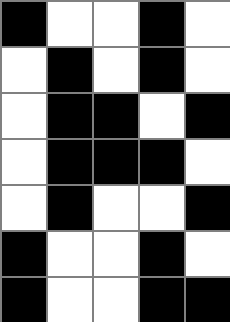[["black", "white", "white", "black", "white"], ["white", "black", "white", "black", "white"], ["white", "black", "black", "white", "black"], ["white", "black", "black", "black", "white"], ["white", "black", "white", "white", "black"], ["black", "white", "white", "black", "white"], ["black", "white", "white", "black", "black"]]